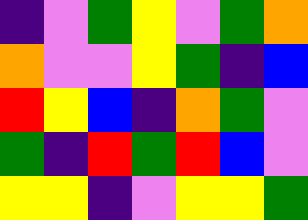[["indigo", "violet", "green", "yellow", "violet", "green", "orange"], ["orange", "violet", "violet", "yellow", "green", "indigo", "blue"], ["red", "yellow", "blue", "indigo", "orange", "green", "violet"], ["green", "indigo", "red", "green", "red", "blue", "violet"], ["yellow", "yellow", "indigo", "violet", "yellow", "yellow", "green"]]